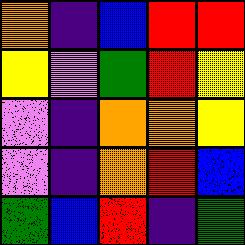[["orange", "indigo", "blue", "red", "red"], ["yellow", "violet", "green", "red", "yellow"], ["violet", "indigo", "orange", "orange", "yellow"], ["violet", "indigo", "orange", "red", "blue"], ["green", "blue", "red", "indigo", "green"]]